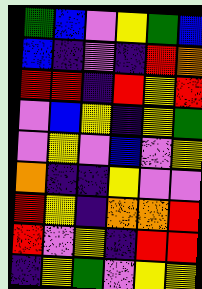[["green", "blue", "violet", "yellow", "green", "blue"], ["blue", "indigo", "violet", "indigo", "red", "orange"], ["red", "red", "indigo", "red", "yellow", "red"], ["violet", "blue", "yellow", "indigo", "yellow", "green"], ["violet", "yellow", "violet", "blue", "violet", "yellow"], ["orange", "indigo", "indigo", "yellow", "violet", "violet"], ["red", "yellow", "indigo", "orange", "orange", "red"], ["red", "violet", "yellow", "indigo", "red", "red"], ["indigo", "yellow", "green", "violet", "yellow", "yellow"]]